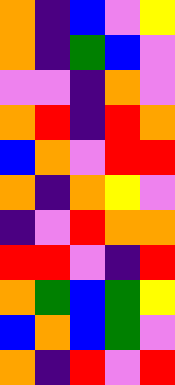[["orange", "indigo", "blue", "violet", "yellow"], ["orange", "indigo", "green", "blue", "violet"], ["violet", "violet", "indigo", "orange", "violet"], ["orange", "red", "indigo", "red", "orange"], ["blue", "orange", "violet", "red", "red"], ["orange", "indigo", "orange", "yellow", "violet"], ["indigo", "violet", "red", "orange", "orange"], ["red", "red", "violet", "indigo", "red"], ["orange", "green", "blue", "green", "yellow"], ["blue", "orange", "blue", "green", "violet"], ["orange", "indigo", "red", "violet", "red"]]